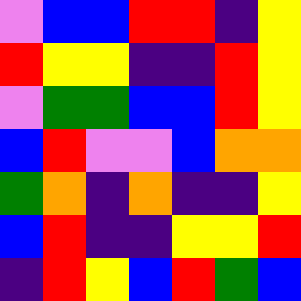[["violet", "blue", "blue", "red", "red", "indigo", "yellow"], ["red", "yellow", "yellow", "indigo", "indigo", "red", "yellow"], ["violet", "green", "green", "blue", "blue", "red", "yellow"], ["blue", "red", "violet", "violet", "blue", "orange", "orange"], ["green", "orange", "indigo", "orange", "indigo", "indigo", "yellow"], ["blue", "red", "indigo", "indigo", "yellow", "yellow", "red"], ["indigo", "red", "yellow", "blue", "red", "green", "blue"]]